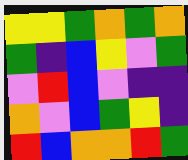[["yellow", "yellow", "green", "orange", "green", "orange"], ["green", "indigo", "blue", "yellow", "violet", "green"], ["violet", "red", "blue", "violet", "indigo", "indigo"], ["orange", "violet", "blue", "green", "yellow", "indigo"], ["red", "blue", "orange", "orange", "red", "green"]]